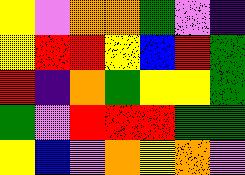[["yellow", "violet", "orange", "orange", "green", "violet", "indigo"], ["yellow", "red", "red", "yellow", "blue", "red", "green"], ["red", "indigo", "orange", "green", "yellow", "yellow", "green"], ["green", "violet", "red", "red", "red", "green", "green"], ["yellow", "blue", "violet", "orange", "yellow", "orange", "violet"]]